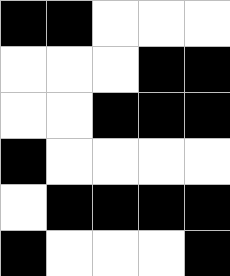[["black", "black", "white", "white", "white"], ["white", "white", "white", "black", "black"], ["white", "white", "black", "black", "black"], ["black", "white", "white", "white", "white"], ["white", "black", "black", "black", "black"], ["black", "white", "white", "white", "black"]]